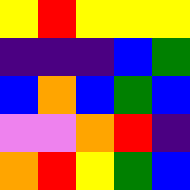[["yellow", "red", "yellow", "yellow", "yellow"], ["indigo", "indigo", "indigo", "blue", "green"], ["blue", "orange", "blue", "green", "blue"], ["violet", "violet", "orange", "red", "indigo"], ["orange", "red", "yellow", "green", "blue"]]